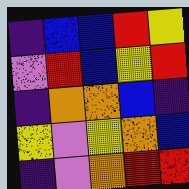[["indigo", "blue", "blue", "red", "yellow"], ["violet", "red", "blue", "yellow", "red"], ["indigo", "orange", "orange", "blue", "indigo"], ["yellow", "violet", "yellow", "orange", "blue"], ["indigo", "violet", "orange", "red", "red"]]